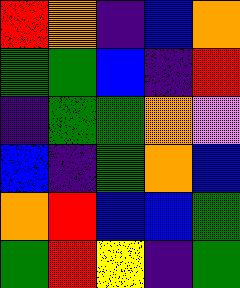[["red", "orange", "indigo", "blue", "orange"], ["green", "green", "blue", "indigo", "red"], ["indigo", "green", "green", "orange", "violet"], ["blue", "indigo", "green", "orange", "blue"], ["orange", "red", "blue", "blue", "green"], ["green", "red", "yellow", "indigo", "green"]]